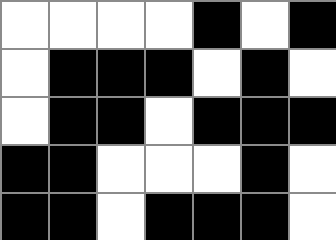[["white", "white", "white", "white", "black", "white", "black"], ["white", "black", "black", "black", "white", "black", "white"], ["white", "black", "black", "white", "black", "black", "black"], ["black", "black", "white", "white", "white", "black", "white"], ["black", "black", "white", "black", "black", "black", "white"]]